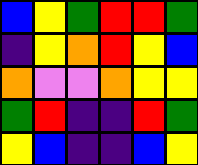[["blue", "yellow", "green", "red", "red", "green"], ["indigo", "yellow", "orange", "red", "yellow", "blue"], ["orange", "violet", "violet", "orange", "yellow", "yellow"], ["green", "red", "indigo", "indigo", "red", "green"], ["yellow", "blue", "indigo", "indigo", "blue", "yellow"]]